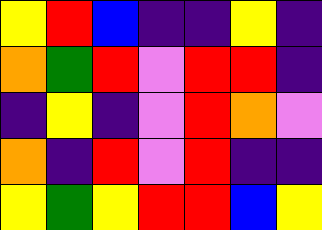[["yellow", "red", "blue", "indigo", "indigo", "yellow", "indigo"], ["orange", "green", "red", "violet", "red", "red", "indigo"], ["indigo", "yellow", "indigo", "violet", "red", "orange", "violet"], ["orange", "indigo", "red", "violet", "red", "indigo", "indigo"], ["yellow", "green", "yellow", "red", "red", "blue", "yellow"]]